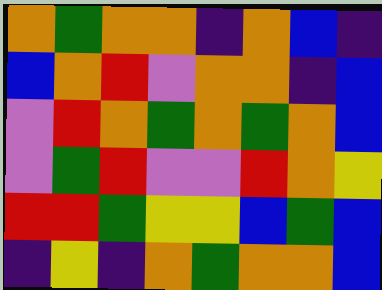[["orange", "green", "orange", "orange", "indigo", "orange", "blue", "indigo"], ["blue", "orange", "red", "violet", "orange", "orange", "indigo", "blue"], ["violet", "red", "orange", "green", "orange", "green", "orange", "blue"], ["violet", "green", "red", "violet", "violet", "red", "orange", "yellow"], ["red", "red", "green", "yellow", "yellow", "blue", "green", "blue"], ["indigo", "yellow", "indigo", "orange", "green", "orange", "orange", "blue"]]